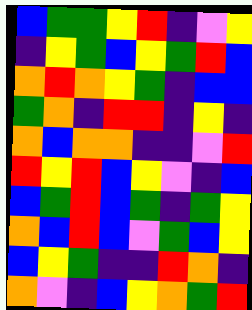[["blue", "green", "green", "yellow", "red", "indigo", "violet", "yellow"], ["indigo", "yellow", "green", "blue", "yellow", "green", "red", "blue"], ["orange", "red", "orange", "yellow", "green", "indigo", "blue", "blue"], ["green", "orange", "indigo", "red", "red", "indigo", "yellow", "indigo"], ["orange", "blue", "orange", "orange", "indigo", "indigo", "violet", "red"], ["red", "yellow", "red", "blue", "yellow", "violet", "indigo", "blue"], ["blue", "green", "red", "blue", "green", "indigo", "green", "yellow"], ["orange", "blue", "red", "blue", "violet", "green", "blue", "yellow"], ["blue", "yellow", "green", "indigo", "indigo", "red", "orange", "indigo"], ["orange", "violet", "indigo", "blue", "yellow", "orange", "green", "red"]]